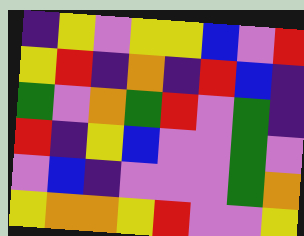[["indigo", "yellow", "violet", "yellow", "yellow", "blue", "violet", "red"], ["yellow", "red", "indigo", "orange", "indigo", "red", "blue", "indigo"], ["green", "violet", "orange", "green", "red", "violet", "green", "indigo"], ["red", "indigo", "yellow", "blue", "violet", "violet", "green", "violet"], ["violet", "blue", "indigo", "violet", "violet", "violet", "green", "orange"], ["yellow", "orange", "orange", "yellow", "red", "violet", "violet", "yellow"]]